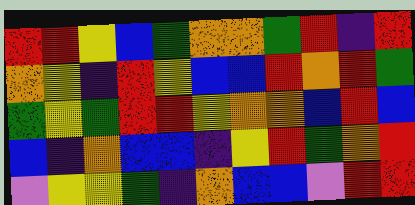[["red", "red", "yellow", "blue", "green", "orange", "orange", "green", "red", "indigo", "red"], ["orange", "yellow", "indigo", "red", "yellow", "blue", "blue", "red", "orange", "red", "green"], ["green", "yellow", "green", "red", "red", "yellow", "orange", "orange", "blue", "red", "blue"], ["blue", "indigo", "orange", "blue", "blue", "indigo", "yellow", "red", "green", "orange", "red"], ["violet", "yellow", "yellow", "green", "indigo", "orange", "blue", "blue", "violet", "red", "red"]]